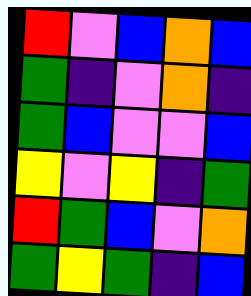[["red", "violet", "blue", "orange", "blue"], ["green", "indigo", "violet", "orange", "indigo"], ["green", "blue", "violet", "violet", "blue"], ["yellow", "violet", "yellow", "indigo", "green"], ["red", "green", "blue", "violet", "orange"], ["green", "yellow", "green", "indigo", "blue"]]